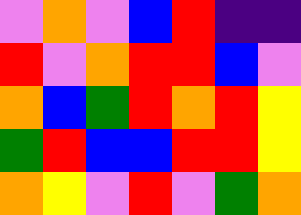[["violet", "orange", "violet", "blue", "red", "indigo", "indigo"], ["red", "violet", "orange", "red", "red", "blue", "violet"], ["orange", "blue", "green", "red", "orange", "red", "yellow"], ["green", "red", "blue", "blue", "red", "red", "yellow"], ["orange", "yellow", "violet", "red", "violet", "green", "orange"]]